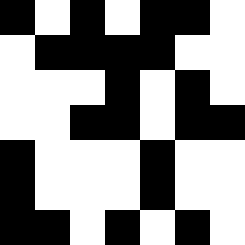[["black", "white", "black", "white", "black", "black", "white"], ["white", "black", "black", "black", "black", "white", "white"], ["white", "white", "white", "black", "white", "black", "white"], ["white", "white", "black", "black", "white", "black", "black"], ["black", "white", "white", "white", "black", "white", "white"], ["black", "white", "white", "white", "black", "white", "white"], ["black", "black", "white", "black", "white", "black", "white"]]